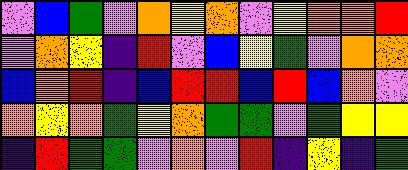[["violet", "blue", "green", "violet", "orange", "yellow", "orange", "violet", "yellow", "orange", "orange", "red"], ["violet", "orange", "yellow", "indigo", "red", "violet", "blue", "yellow", "green", "violet", "orange", "orange"], ["blue", "orange", "red", "indigo", "blue", "red", "red", "blue", "red", "blue", "orange", "violet"], ["orange", "yellow", "orange", "green", "yellow", "orange", "green", "green", "violet", "green", "yellow", "yellow"], ["indigo", "red", "green", "green", "violet", "orange", "violet", "red", "indigo", "yellow", "indigo", "green"]]